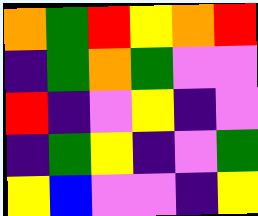[["orange", "green", "red", "yellow", "orange", "red"], ["indigo", "green", "orange", "green", "violet", "violet"], ["red", "indigo", "violet", "yellow", "indigo", "violet"], ["indigo", "green", "yellow", "indigo", "violet", "green"], ["yellow", "blue", "violet", "violet", "indigo", "yellow"]]